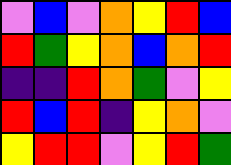[["violet", "blue", "violet", "orange", "yellow", "red", "blue"], ["red", "green", "yellow", "orange", "blue", "orange", "red"], ["indigo", "indigo", "red", "orange", "green", "violet", "yellow"], ["red", "blue", "red", "indigo", "yellow", "orange", "violet"], ["yellow", "red", "red", "violet", "yellow", "red", "green"]]